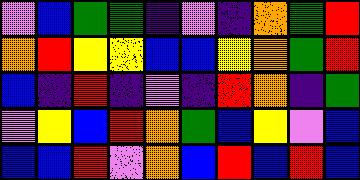[["violet", "blue", "green", "green", "indigo", "violet", "indigo", "orange", "green", "red"], ["orange", "red", "yellow", "yellow", "blue", "blue", "yellow", "orange", "green", "red"], ["blue", "indigo", "red", "indigo", "violet", "indigo", "red", "orange", "indigo", "green"], ["violet", "yellow", "blue", "red", "orange", "green", "blue", "yellow", "violet", "blue"], ["blue", "blue", "red", "violet", "orange", "blue", "red", "blue", "red", "blue"]]